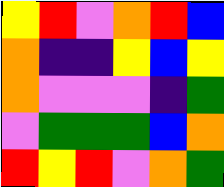[["yellow", "red", "violet", "orange", "red", "blue"], ["orange", "indigo", "indigo", "yellow", "blue", "yellow"], ["orange", "violet", "violet", "violet", "indigo", "green"], ["violet", "green", "green", "green", "blue", "orange"], ["red", "yellow", "red", "violet", "orange", "green"]]